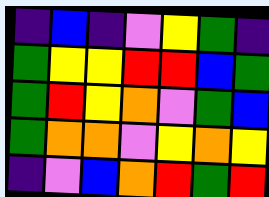[["indigo", "blue", "indigo", "violet", "yellow", "green", "indigo"], ["green", "yellow", "yellow", "red", "red", "blue", "green"], ["green", "red", "yellow", "orange", "violet", "green", "blue"], ["green", "orange", "orange", "violet", "yellow", "orange", "yellow"], ["indigo", "violet", "blue", "orange", "red", "green", "red"]]